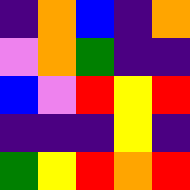[["indigo", "orange", "blue", "indigo", "orange"], ["violet", "orange", "green", "indigo", "indigo"], ["blue", "violet", "red", "yellow", "red"], ["indigo", "indigo", "indigo", "yellow", "indigo"], ["green", "yellow", "red", "orange", "red"]]